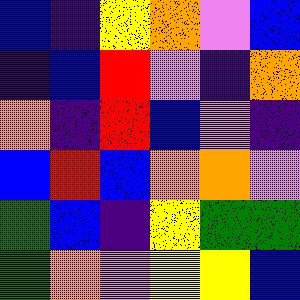[["blue", "indigo", "yellow", "orange", "violet", "blue"], ["indigo", "blue", "red", "violet", "indigo", "orange"], ["orange", "indigo", "red", "blue", "violet", "indigo"], ["blue", "red", "blue", "orange", "orange", "violet"], ["green", "blue", "indigo", "yellow", "green", "green"], ["green", "orange", "violet", "yellow", "yellow", "blue"]]